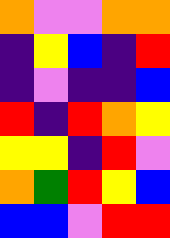[["orange", "violet", "violet", "orange", "orange"], ["indigo", "yellow", "blue", "indigo", "red"], ["indigo", "violet", "indigo", "indigo", "blue"], ["red", "indigo", "red", "orange", "yellow"], ["yellow", "yellow", "indigo", "red", "violet"], ["orange", "green", "red", "yellow", "blue"], ["blue", "blue", "violet", "red", "red"]]